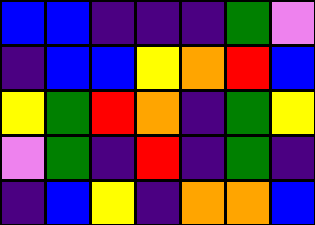[["blue", "blue", "indigo", "indigo", "indigo", "green", "violet"], ["indigo", "blue", "blue", "yellow", "orange", "red", "blue"], ["yellow", "green", "red", "orange", "indigo", "green", "yellow"], ["violet", "green", "indigo", "red", "indigo", "green", "indigo"], ["indigo", "blue", "yellow", "indigo", "orange", "orange", "blue"]]